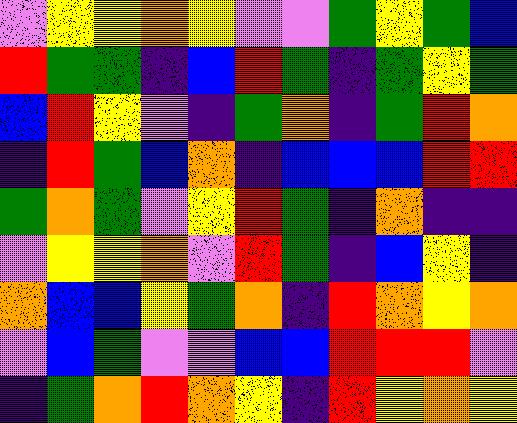[["violet", "yellow", "yellow", "orange", "yellow", "violet", "violet", "green", "yellow", "green", "blue"], ["red", "green", "green", "indigo", "blue", "red", "green", "indigo", "green", "yellow", "green"], ["blue", "red", "yellow", "violet", "indigo", "green", "orange", "indigo", "green", "red", "orange"], ["indigo", "red", "green", "blue", "orange", "indigo", "blue", "blue", "blue", "red", "red"], ["green", "orange", "green", "violet", "yellow", "red", "green", "indigo", "orange", "indigo", "indigo"], ["violet", "yellow", "yellow", "orange", "violet", "red", "green", "indigo", "blue", "yellow", "indigo"], ["orange", "blue", "blue", "yellow", "green", "orange", "indigo", "red", "orange", "yellow", "orange"], ["violet", "blue", "green", "violet", "violet", "blue", "blue", "red", "red", "red", "violet"], ["indigo", "green", "orange", "red", "orange", "yellow", "indigo", "red", "yellow", "orange", "yellow"]]